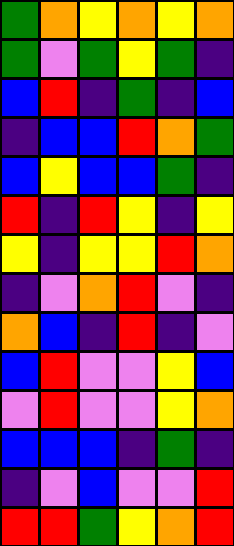[["green", "orange", "yellow", "orange", "yellow", "orange"], ["green", "violet", "green", "yellow", "green", "indigo"], ["blue", "red", "indigo", "green", "indigo", "blue"], ["indigo", "blue", "blue", "red", "orange", "green"], ["blue", "yellow", "blue", "blue", "green", "indigo"], ["red", "indigo", "red", "yellow", "indigo", "yellow"], ["yellow", "indigo", "yellow", "yellow", "red", "orange"], ["indigo", "violet", "orange", "red", "violet", "indigo"], ["orange", "blue", "indigo", "red", "indigo", "violet"], ["blue", "red", "violet", "violet", "yellow", "blue"], ["violet", "red", "violet", "violet", "yellow", "orange"], ["blue", "blue", "blue", "indigo", "green", "indigo"], ["indigo", "violet", "blue", "violet", "violet", "red"], ["red", "red", "green", "yellow", "orange", "red"]]